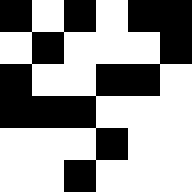[["black", "white", "black", "white", "black", "black"], ["white", "black", "white", "white", "white", "black"], ["black", "white", "white", "black", "black", "white"], ["black", "black", "black", "white", "white", "white"], ["white", "white", "white", "black", "white", "white"], ["white", "white", "black", "white", "white", "white"]]